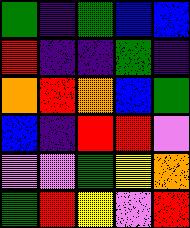[["green", "indigo", "green", "blue", "blue"], ["red", "indigo", "indigo", "green", "indigo"], ["orange", "red", "orange", "blue", "green"], ["blue", "indigo", "red", "red", "violet"], ["violet", "violet", "green", "yellow", "orange"], ["green", "red", "yellow", "violet", "red"]]